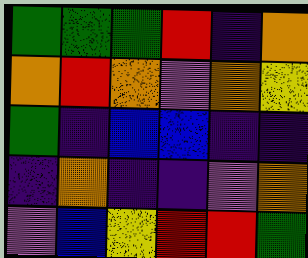[["green", "green", "green", "red", "indigo", "orange"], ["orange", "red", "orange", "violet", "orange", "yellow"], ["green", "indigo", "blue", "blue", "indigo", "indigo"], ["indigo", "orange", "indigo", "indigo", "violet", "orange"], ["violet", "blue", "yellow", "red", "red", "green"]]